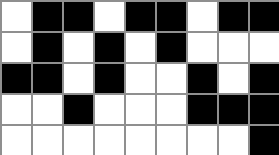[["white", "black", "black", "white", "black", "black", "white", "black", "black"], ["white", "black", "white", "black", "white", "black", "white", "white", "white"], ["black", "black", "white", "black", "white", "white", "black", "white", "black"], ["white", "white", "black", "white", "white", "white", "black", "black", "black"], ["white", "white", "white", "white", "white", "white", "white", "white", "black"]]